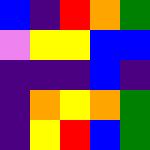[["blue", "indigo", "red", "orange", "green"], ["violet", "yellow", "yellow", "blue", "blue"], ["indigo", "indigo", "indigo", "blue", "indigo"], ["indigo", "orange", "yellow", "orange", "green"], ["indigo", "yellow", "red", "blue", "green"]]